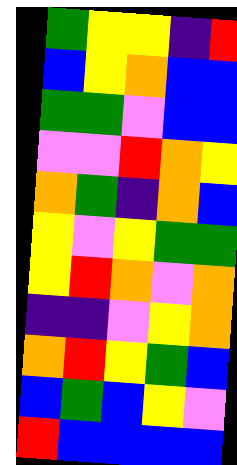[["green", "yellow", "yellow", "indigo", "red"], ["blue", "yellow", "orange", "blue", "blue"], ["green", "green", "violet", "blue", "blue"], ["violet", "violet", "red", "orange", "yellow"], ["orange", "green", "indigo", "orange", "blue"], ["yellow", "violet", "yellow", "green", "green"], ["yellow", "red", "orange", "violet", "orange"], ["indigo", "indigo", "violet", "yellow", "orange"], ["orange", "red", "yellow", "green", "blue"], ["blue", "green", "blue", "yellow", "violet"], ["red", "blue", "blue", "blue", "blue"]]